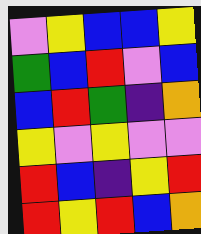[["violet", "yellow", "blue", "blue", "yellow"], ["green", "blue", "red", "violet", "blue"], ["blue", "red", "green", "indigo", "orange"], ["yellow", "violet", "yellow", "violet", "violet"], ["red", "blue", "indigo", "yellow", "red"], ["red", "yellow", "red", "blue", "orange"]]